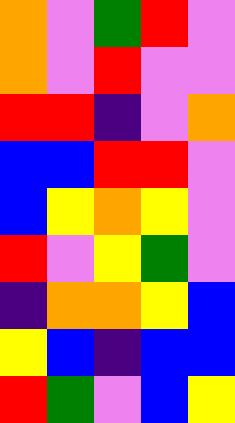[["orange", "violet", "green", "red", "violet"], ["orange", "violet", "red", "violet", "violet"], ["red", "red", "indigo", "violet", "orange"], ["blue", "blue", "red", "red", "violet"], ["blue", "yellow", "orange", "yellow", "violet"], ["red", "violet", "yellow", "green", "violet"], ["indigo", "orange", "orange", "yellow", "blue"], ["yellow", "blue", "indigo", "blue", "blue"], ["red", "green", "violet", "blue", "yellow"]]